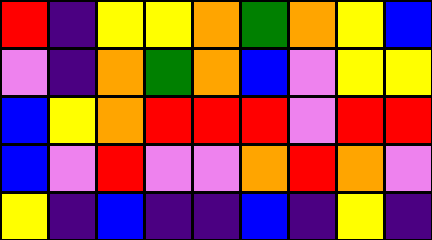[["red", "indigo", "yellow", "yellow", "orange", "green", "orange", "yellow", "blue"], ["violet", "indigo", "orange", "green", "orange", "blue", "violet", "yellow", "yellow"], ["blue", "yellow", "orange", "red", "red", "red", "violet", "red", "red"], ["blue", "violet", "red", "violet", "violet", "orange", "red", "orange", "violet"], ["yellow", "indigo", "blue", "indigo", "indigo", "blue", "indigo", "yellow", "indigo"]]